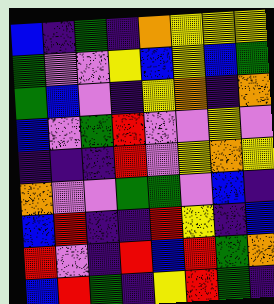[["blue", "indigo", "green", "indigo", "orange", "yellow", "yellow", "yellow"], ["green", "violet", "violet", "yellow", "blue", "yellow", "blue", "green"], ["green", "blue", "violet", "indigo", "yellow", "orange", "indigo", "orange"], ["blue", "violet", "green", "red", "violet", "violet", "yellow", "violet"], ["indigo", "indigo", "indigo", "red", "violet", "yellow", "orange", "yellow"], ["orange", "violet", "violet", "green", "green", "violet", "blue", "indigo"], ["blue", "red", "indigo", "indigo", "red", "yellow", "indigo", "blue"], ["red", "violet", "indigo", "red", "blue", "red", "green", "orange"], ["blue", "red", "green", "indigo", "yellow", "red", "green", "indigo"]]